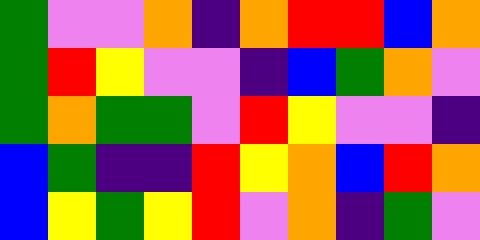[["green", "violet", "violet", "orange", "indigo", "orange", "red", "red", "blue", "orange"], ["green", "red", "yellow", "violet", "violet", "indigo", "blue", "green", "orange", "violet"], ["green", "orange", "green", "green", "violet", "red", "yellow", "violet", "violet", "indigo"], ["blue", "green", "indigo", "indigo", "red", "yellow", "orange", "blue", "red", "orange"], ["blue", "yellow", "green", "yellow", "red", "violet", "orange", "indigo", "green", "violet"]]